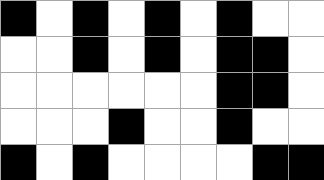[["black", "white", "black", "white", "black", "white", "black", "white", "white"], ["white", "white", "black", "white", "black", "white", "black", "black", "white"], ["white", "white", "white", "white", "white", "white", "black", "black", "white"], ["white", "white", "white", "black", "white", "white", "black", "white", "white"], ["black", "white", "black", "white", "white", "white", "white", "black", "black"]]